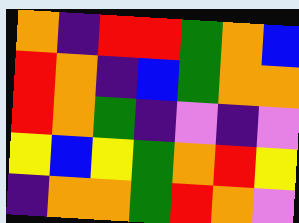[["orange", "indigo", "red", "red", "green", "orange", "blue"], ["red", "orange", "indigo", "blue", "green", "orange", "orange"], ["red", "orange", "green", "indigo", "violet", "indigo", "violet"], ["yellow", "blue", "yellow", "green", "orange", "red", "yellow"], ["indigo", "orange", "orange", "green", "red", "orange", "violet"]]